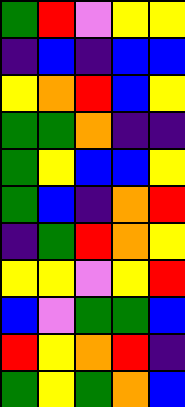[["green", "red", "violet", "yellow", "yellow"], ["indigo", "blue", "indigo", "blue", "blue"], ["yellow", "orange", "red", "blue", "yellow"], ["green", "green", "orange", "indigo", "indigo"], ["green", "yellow", "blue", "blue", "yellow"], ["green", "blue", "indigo", "orange", "red"], ["indigo", "green", "red", "orange", "yellow"], ["yellow", "yellow", "violet", "yellow", "red"], ["blue", "violet", "green", "green", "blue"], ["red", "yellow", "orange", "red", "indigo"], ["green", "yellow", "green", "orange", "blue"]]